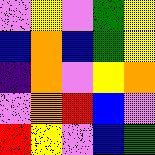[["violet", "yellow", "violet", "green", "yellow"], ["blue", "orange", "blue", "green", "yellow"], ["indigo", "orange", "violet", "yellow", "orange"], ["violet", "orange", "red", "blue", "violet"], ["red", "yellow", "violet", "blue", "green"]]